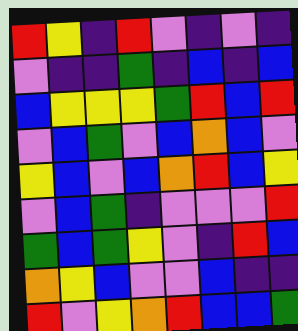[["red", "yellow", "indigo", "red", "violet", "indigo", "violet", "indigo"], ["violet", "indigo", "indigo", "green", "indigo", "blue", "indigo", "blue"], ["blue", "yellow", "yellow", "yellow", "green", "red", "blue", "red"], ["violet", "blue", "green", "violet", "blue", "orange", "blue", "violet"], ["yellow", "blue", "violet", "blue", "orange", "red", "blue", "yellow"], ["violet", "blue", "green", "indigo", "violet", "violet", "violet", "red"], ["green", "blue", "green", "yellow", "violet", "indigo", "red", "blue"], ["orange", "yellow", "blue", "violet", "violet", "blue", "indigo", "indigo"], ["red", "violet", "yellow", "orange", "red", "blue", "blue", "green"]]